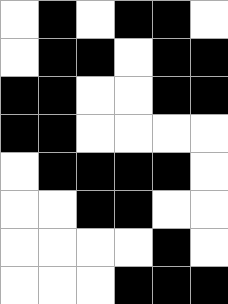[["white", "black", "white", "black", "black", "white"], ["white", "black", "black", "white", "black", "black"], ["black", "black", "white", "white", "black", "black"], ["black", "black", "white", "white", "white", "white"], ["white", "black", "black", "black", "black", "white"], ["white", "white", "black", "black", "white", "white"], ["white", "white", "white", "white", "black", "white"], ["white", "white", "white", "black", "black", "black"]]